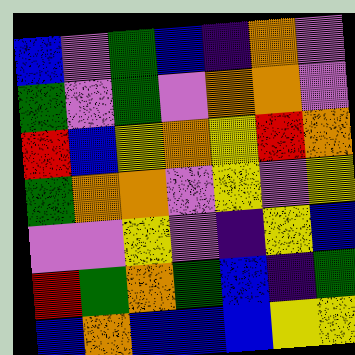[["blue", "violet", "green", "blue", "indigo", "orange", "violet"], ["green", "violet", "green", "violet", "orange", "orange", "violet"], ["red", "blue", "yellow", "orange", "yellow", "red", "orange"], ["green", "orange", "orange", "violet", "yellow", "violet", "yellow"], ["violet", "violet", "yellow", "violet", "indigo", "yellow", "blue"], ["red", "green", "orange", "green", "blue", "indigo", "green"], ["blue", "orange", "blue", "blue", "blue", "yellow", "yellow"]]